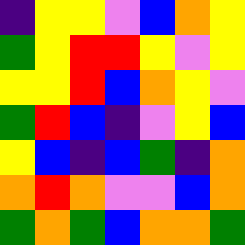[["indigo", "yellow", "yellow", "violet", "blue", "orange", "yellow"], ["green", "yellow", "red", "red", "yellow", "violet", "yellow"], ["yellow", "yellow", "red", "blue", "orange", "yellow", "violet"], ["green", "red", "blue", "indigo", "violet", "yellow", "blue"], ["yellow", "blue", "indigo", "blue", "green", "indigo", "orange"], ["orange", "red", "orange", "violet", "violet", "blue", "orange"], ["green", "orange", "green", "blue", "orange", "orange", "green"]]